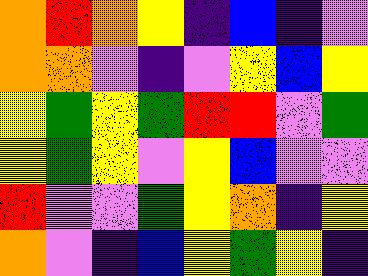[["orange", "red", "orange", "yellow", "indigo", "blue", "indigo", "violet"], ["orange", "orange", "violet", "indigo", "violet", "yellow", "blue", "yellow"], ["yellow", "green", "yellow", "green", "red", "red", "violet", "green"], ["yellow", "green", "yellow", "violet", "yellow", "blue", "violet", "violet"], ["red", "violet", "violet", "green", "yellow", "orange", "indigo", "yellow"], ["orange", "violet", "indigo", "blue", "yellow", "green", "yellow", "indigo"]]